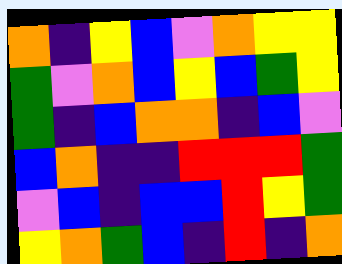[["orange", "indigo", "yellow", "blue", "violet", "orange", "yellow", "yellow"], ["green", "violet", "orange", "blue", "yellow", "blue", "green", "yellow"], ["green", "indigo", "blue", "orange", "orange", "indigo", "blue", "violet"], ["blue", "orange", "indigo", "indigo", "red", "red", "red", "green"], ["violet", "blue", "indigo", "blue", "blue", "red", "yellow", "green"], ["yellow", "orange", "green", "blue", "indigo", "red", "indigo", "orange"]]